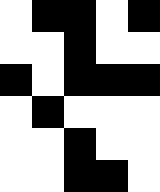[["white", "black", "black", "white", "black"], ["white", "white", "black", "white", "white"], ["black", "white", "black", "black", "black"], ["white", "black", "white", "white", "white"], ["white", "white", "black", "white", "white"], ["white", "white", "black", "black", "white"]]